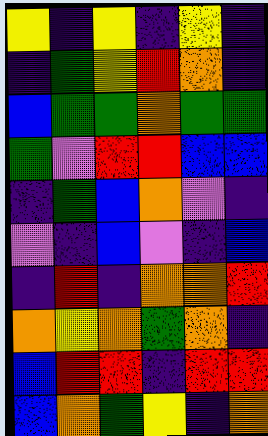[["yellow", "indigo", "yellow", "indigo", "yellow", "indigo"], ["indigo", "green", "yellow", "red", "orange", "indigo"], ["blue", "green", "green", "orange", "green", "green"], ["green", "violet", "red", "red", "blue", "blue"], ["indigo", "green", "blue", "orange", "violet", "indigo"], ["violet", "indigo", "blue", "violet", "indigo", "blue"], ["indigo", "red", "indigo", "orange", "orange", "red"], ["orange", "yellow", "orange", "green", "orange", "indigo"], ["blue", "red", "red", "indigo", "red", "red"], ["blue", "orange", "green", "yellow", "indigo", "orange"]]